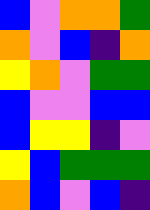[["blue", "violet", "orange", "orange", "green"], ["orange", "violet", "blue", "indigo", "orange"], ["yellow", "orange", "violet", "green", "green"], ["blue", "violet", "violet", "blue", "blue"], ["blue", "yellow", "yellow", "indigo", "violet"], ["yellow", "blue", "green", "green", "green"], ["orange", "blue", "violet", "blue", "indigo"]]